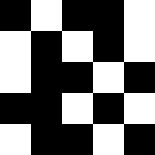[["black", "white", "black", "black", "white"], ["white", "black", "white", "black", "white"], ["white", "black", "black", "white", "black"], ["black", "black", "white", "black", "white"], ["white", "black", "black", "white", "black"]]